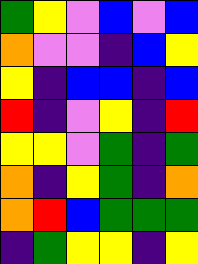[["green", "yellow", "violet", "blue", "violet", "blue"], ["orange", "violet", "violet", "indigo", "blue", "yellow"], ["yellow", "indigo", "blue", "blue", "indigo", "blue"], ["red", "indigo", "violet", "yellow", "indigo", "red"], ["yellow", "yellow", "violet", "green", "indigo", "green"], ["orange", "indigo", "yellow", "green", "indigo", "orange"], ["orange", "red", "blue", "green", "green", "green"], ["indigo", "green", "yellow", "yellow", "indigo", "yellow"]]